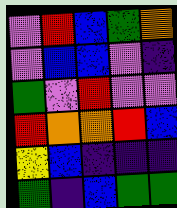[["violet", "red", "blue", "green", "orange"], ["violet", "blue", "blue", "violet", "indigo"], ["green", "violet", "red", "violet", "violet"], ["red", "orange", "orange", "red", "blue"], ["yellow", "blue", "indigo", "indigo", "indigo"], ["green", "indigo", "blue", "green", "green"]]